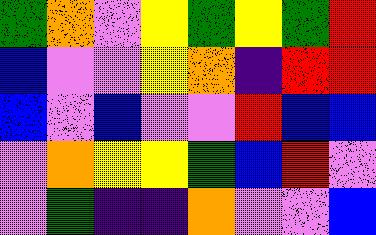[["green", "orange", "violet", "yellow", "green", "yellow", "green", "red"], ["blue", "violet", "violet", "yellow", "orange", "indigo", "red", "red"], ["blue", "violet", "blue", "violet", "violet", "red", "blue", "blue"], ["violet", "orange", "yellow", "yellow", "green", "blue", "red", "violet"], ["violet", "green", "indigo", "indigo", "orange", "violet", "violet", "blue"]]